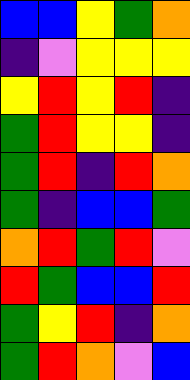[["blue", "blue", "yellow", "green", "orange"], ["indigo", "violet", "yellow", "yellow", "yellow"], ["yellow", "red", "yellow", "red", "indigo"], ["green", "red", "yellow", "yellow", "indigo"], ["green", "red", "indigo", "red", "orange"], ["green", "indigo", "blue", "blue", "green"], ["orange", "red", "green", "red", "violet"], ["red", "green", "blue", "blue", "red"], ["green", "yellow", "red", "indigo", "orange"], ["green", "red", "orange", "violet", "blue"]]